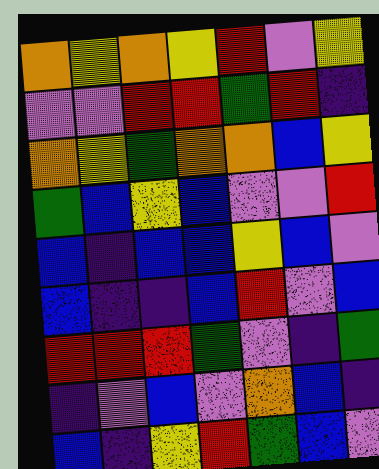[["orange", "yellow", "orange", "yellow", "red", "violet", "yellow"], ["violet", "violet", "red", "red", "green", "red", "indigo"], ["orange", "yellow", "green", "orange", "orange", "blue", "yellow"], ["green", "blue", "yellow", "blue", "violet", "violet", "red"], ["blue", "indigo", "blue", "blue", "yellow", "blue", "violet"], ["blue", "indigo", "indigo", "blue", "red", "violet", "blue"], ["red", "red", "red", "green", "violet", "indigo", "green"], ["indigo", "violet", "blue", "violet", "orange", "blue", "indigo"], ["blue", "indigo", "yellow", "red", "green", "blue", "violet"]]